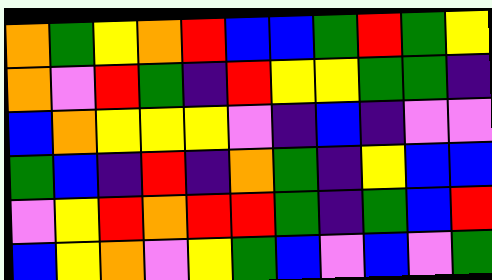[["orange", "green", "yellow", "orange", "red", "blue", "blue", "green", "red", "green", "yellow"], ["orange", "violet", "red", "green", "indigo", "red", "yellow", "yellow", "green", "green", "indigo"], ["blue", "orange", "yellow", "yellow", "yellow", "violet", "indigo", "blue", "indigo", "violet", "violet"], ["green", "blue", "indigo", "red", "indigo", "orange", "green", "indigo", "yellow", "blue", "blue"], ["violet", "yellow", "red", "orange", "red", "red", "green", "indigo", "green", "blue", "red"], ["blue", "yellow", "orange", "violet", "yellow", "green", "blue", "violet", "blue", "violet", "green"]]